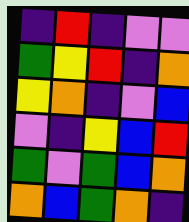[["indigo", "red", "indigo", "violet", "violet"], ["green", "yellow", "red", "indigo", "orange"], ["yellow", "orange", "indigo", "violet", "blue"], ["violet", "indigo", "yellow", "blue", "red"], ["green", "violet", "green", "blue", "orange"], ["orange", "blue", "green", "orange", "indigo"]]